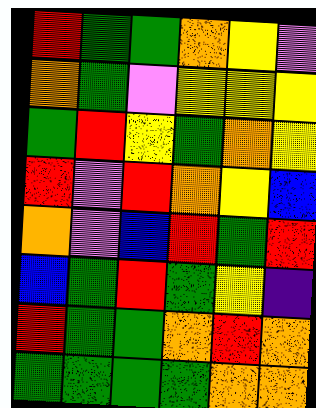[["red", "green", "green", "orange", "yellow", "violet"], ["orange", "green", "violet", "yellow", "yellow", "yellow"], ["green", "red", "yellow", "green", "orange", "yellow"], ["red", "violet", "red", "orange", "yellow", "blue"], ["orange", "violet", "blue", "red", "green", "red"], ["blue", "green", "red", "green", "yellow", "indigo"], ["red", "green", "green", "orange", "red", "orange"], ["green", "green", "green", "green", "orange", "orange"]]